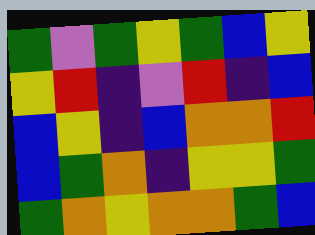[["green", "violet", "green", "yellow", "green", "blue", "yellow"], ["yellow", "red", "indigo", "violet", "red", "indigo", "blue"], ["blue", "yellow", "indigo", "blue", "orange", "orange", "red"], ["blue", "green", "orange", "indigo", "yellow", "yellow", "green"], ["green", "orange", "yellow", "orange", "orange", "green", "blue"]]